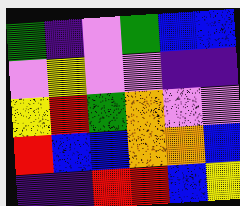[["green", "indigo", "violet", "green", "blue", "blue"], ["violet", "yellow", "violet", "violet", "indigo", "indigo"], ["yellow", "red", "green", "orange", "violet", "violet"], ["red", "blue", "blue", "orange", "orange", "blue"], ["indigo", "indigo", "red", "red", "blue", "yellow"]]